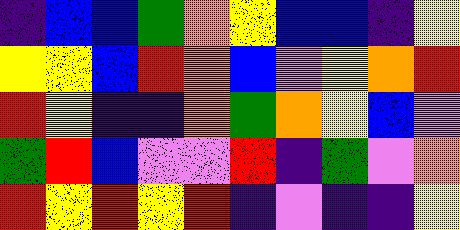[["indigo", "blue", "blue", "green", "orange", "yellow", "blue", "blue", "indigo", "yellow"], ["yellow", "yellow", "blue", "red", "orange", "blue", "violet", "yellow", "orange", "red"], ["red", "yellow", "indigo", "indigo", "orange", "green", "orange", "yellow", "blue", "violet"], ["green", "red", "blue", "violet", "violet", "red", "indigo", "green", "violet", "orange"], ["red", "yellow", "red", "yellow", "red", "indigo", "violet", "indigo", "indigo", "yellow"]]